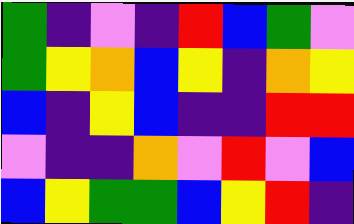[["green", "indigo", "violet", "indigo", "red", "blue", "green", "violet"], ["green", "yellow", "orange", "blue", "yellow", "indigo", "orange", "yellow"], ["blue", "indigo", "yellow", "blue", "indigo", "indigo", "red", "red"], ["violet", "indigo", "indigo", "orange", "violet", "red", "violet", "blue"], ["blue", "yellow", "green", "green", "blue", "yellow", "red", "indigo"]]